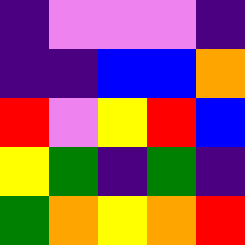[["indigo", "violet", "violet", "violet", "indigo"], ["indigo", "indigo", "blue", "blue", "orange"], ["red", "violet", "yellow", "red", "blue"], ["yellow", "green", "indigo", "green", "indigo"], ["green", "orange", "yellow", "orange", "red"]]